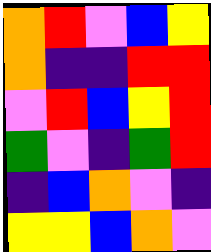[["orange", "red", "violet", "blue", "yellow"], ["orange", "indigo", "indigo", "red", "red"], ["violet", "red", "blue", "yellow", "red"], ["green", "violet", "indigo", "green", "red"], ["indigo", "blue", "orange", "violet", "indigo"], ["yellow", "yellow", "blue", "orange", "violet"]]